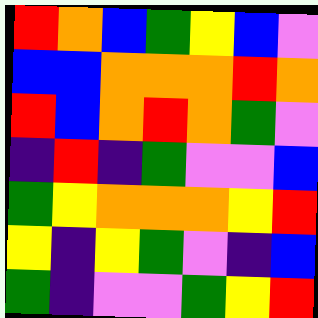[["red", "orange", "blue", "green", "yellow", "blue", "violet"], ["blue", "blue", "orange", "orange", "orange", "red", "orange"], ["red", "blue", "orange", "red", "orange", "green", "violet"], ["indigo", "red", "indigo", "green", "violet", "violet", "blue"], ["green", "yellow", "orange", "orange", "orange", "yellow", "red"], ["yellow", "indigo", "yellow", "green", "violet", "indigo", "blue"], ["green", "indigo", "violet", "violet", "green", "yellow", "red"]]